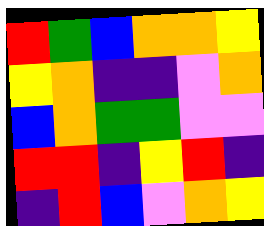[["red", "green", "blue", "orange", "orange", "yellow"], ["yellow", "orange", "indigo", "indigo", "violet", "orange"], ["blue", "orange", "green", "green", "violet", "violet"], ["red", "red", "indigo", "yellow", "red", "indigo"], ["indigo", "red", "blue", "violet", "orange", "yellow"]]